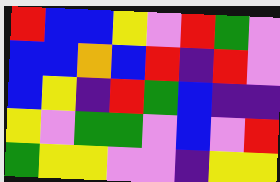[["red", "blue", "blue", "yellow", "violet", "red", "green", "violet"], ["blue", "blue", "orange", "blue", "red", "indigo", "red", "violet"], ["blue", "yellow", "indigo", "red", "green", "blue", "indigo", "indigo"], ["yellow", "violet", "green", "green", "violet", "blue", "violet", "red"], ["green", "yellow", "yellow", "violet", "violet", "indigo", "yellow", "yellow"]]